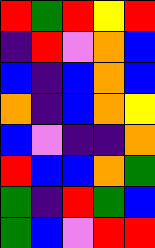[["red", "green", "red", "yellow", "red"], ["indigo", "red", "violet", "orange", "blue"], ["blue", "indigo", "blue", "orange", "blue"], ["orange", "indigo", "blue", "orange", "yellow"], ["blue", "violet", "indigo", "indigo", "orange"], ["red", "blue", "blue", "orange", "green"], ["green", "indigo", "red", "green", "blue"], ["green", "blue", "violet", "red", "red"]]